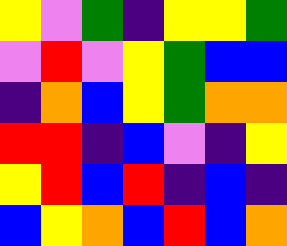[["yellow", "violet", "green", "indigo", "yellow", "yellow", "green"], ["violet", "red", "violet", "yellow", "green", "blue", "blue"], ["indigo", "orange", "blue", "yellow", "green", "orange", "orange"], ["red", "red", "indigo", "blue", "violet", "indigo", "yellow"], ["yellow", "red", "blue", "red", "indigo", "blue", "indigo"], ["blue", "yellow", "orange", "blue", "red", "blue", "orange"]]